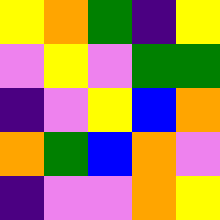[["yellow", "orange", "green", "indigo", "yellow"], ["violet", "yellow", "violet", "green", "green"], ["indigo", "violet", "yellow", "blue", "orange"], ["orange", "green", "blue", "orange", "violet"], ["indigo", "violet", "violet", "orange", "yellow"]]